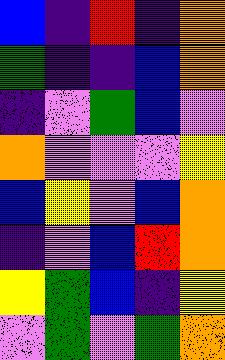[["blue", "indigo", "red", "indigo", "orange"], ["green", "indigo", "indigo", "blue", "orange"], ["indigo", "violet", "green", "blue", "violet"], ["orange", "violet", "violet", "violet", "yellow"], ["blue", "yellow", "violet", "blue", "orange"], ["indigo", "violet", "blue", "red", "orange"], ["yellow", "green", "blue", "indigo", "yellow"], ["violet", "green", "violet", "green", "orange"]]